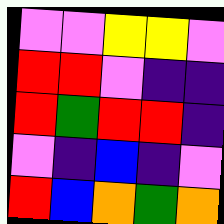[["violet", "violet", "yellow", "yellow", "violet"], ["red", "red", "violet", "indigo", "indigo"], ["red", "green", "red", "red", "indigo"], ["violet", "indigo", "blue", "indigo", "violet"], ["red", "blue", "orange", "green", "orange"]]